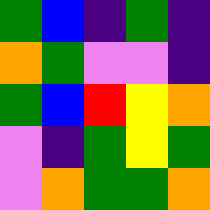[["green", "blue", "indigo", "green", "indigo"], ["orange", "green", "violet", "violet", "indigo"], ["green", "blue", "red", "yellow", "orange"], ["violet", "indigo", "green", "yellow", "green"], ["violet", "orange", "green", "green", "orange"]]